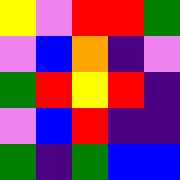[["yellow", "violet", "red", "red", "green"], ["violet", "blue", "orange", "indigo", "violet"], ["green", "red", "yellow", "red", "indigo"], ["violet", "blue", "red", "indigo", "indigo"], ["green", "indigo", "green", "blue", "blue"]]